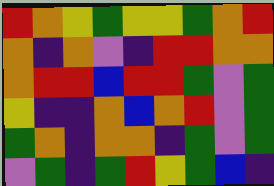[["red", "orange", "yellow", "green", "yellow", "yellow", "green", "orange", "red"], ["orange", "indigo", "orange", "violet", "indigo", "red", "red", "orange", "orange"], ["orange", "red", "red", "blue", "red", "red", "green", "violet", "green"], ["yellow", "indigo", "indigo", "orange", "blue", "orange", "red", "violet", "green"], ["green", "orange", "indigo", "orange", "orange", "indigo", "green", "violet", "green"], ["violet", "green", "indigo", "green", "red", "yellow", "green", "blue", "indigo"]]